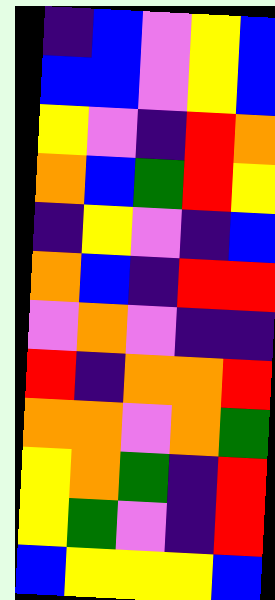[["indigo", "blue", "violet", "yellow", "blue"], ["blue", "blue", "violet", "yellow", "blue"], ["yellow", "violet", "indigo", "red", "orange"], ["orange", "blue", "green", "red", "yellow"], ["indigo", "yellow", "violet", "indigo", "blue"], ["orange", "blue", "indigo", "red", "red"], ["violet", "orange", "violet", "indigo", "indigo"], ["red", "indigo", "orange", "orange", "red"], ["orange", "orange", "violet", "orange", "green"], ["yellow", "orange", "green", "indigo", "red"], ["yellow", "green", "violet", "indigo", "red"], ["blue", "yellow", "yellow", "yellow", "blue"]]